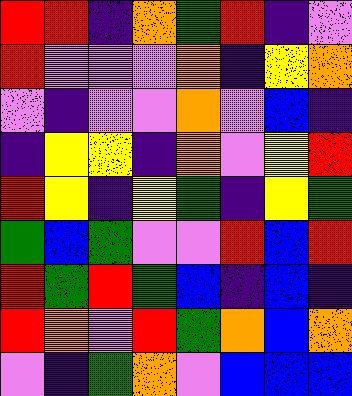[["red", "red", "indigo", "orange", "green", "red", "indigo", "violet"], ["red", "violet", "violet", "violet", "orange", "indigo", "yellow", "orange"], ["violet", "indigo", "violet", "violet", "orange", "violet", "blue", "indigo"], ["indigo", "yellow", "yellow", "indigo", "orange", "violet", "yellow", "red"], ["red", "yellow", "indigo", "yellow", "green", "indigo", "yellow", "green"], ["green", "blue", "green", "violet", "violet", "red", "blue", "red"], ["red", "green", "red", "green", "blue", "indigo", "blue", "indigo"], ["red", "orange", "violet", "red", "green", "orange", "blue", "orange"], ["violet", "indigo", "green", "orange", "violet", "blue", "blue", "blue"]]